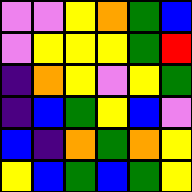[["violet", "violet", "yellow", "orange", "green", "blue"], ["violet", "yellow", "yellow", "yellow", "green", "red"], ["indigo", "orange", "yellow", "violet", "yellow", "green"], ["indigo", "blue", "green", "yellow", "blue", "violet"], ["blue", "indigo", "orange", "green", "orange", "yellow"], ["yellow", "blue", "green", "blue", "green", "yellow"]]